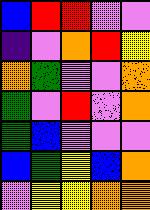[["blue", "red", "red", "violet", "violet"], ["indigo", "violet", "orange", "red", "yellow"], ["orange", "green", "violet", "violet", "orange"], ["green", "violet", "red", "violet", "orange"], ["green", "blue", "violet", "violet", "violet"], ["blue", "green", "yellow", "blue", "orange"], ["violet", "yellow", "yellow", "orange", "orange"]]